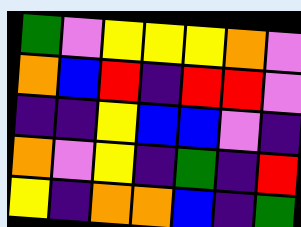[["green", "violet", "yellow", "yellow", "yellow", "orange", "violet"], ["orange", "blue", "red", "indigo", "red", "red", "violet"], ["indigo", "indigo", "yellow", "blue", "blue", "violet", "indigo"], ["orange", "violet", "yellow", "indigo", "green", "indigo", "red"], ["yellow", "indigo", "orange", "orange", "blue", "indigo", "green"]]